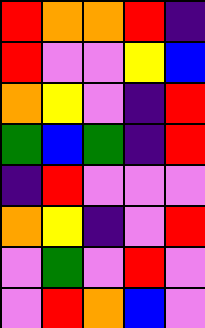[["red", "orange", "orange", "red", "indigo"], ["red", "violet", "violet", "yellow", "blue"], ["orange", "yellow", "violet", "indigo", "red"], ["green", "blue", "green", "indigo", "red"], ["indigo", "red", "violet", "violet", "violet"], ["orange", "yellow", "indigo", "violet", "red"], ["violet", "green", "violet", "red", "violet"], ["violet", "red", "orange", "blue", "violet"]]